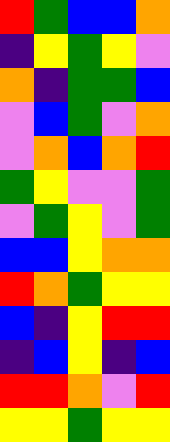[["red", "green", "blue", "blue", "orange"], ["indigo", "yellow", "green", "yellow", "violet"], ["orange", "indigo", "green", "green", "blue"], ["violet", "blue", "green", "violet", "orange"], ["violet", "orange", "blue", "orange", "red"], ["green", "yellow", "violet", "violet", "green"], ["violet", "green", "yellow", "violet", "green"], ["blue", "blue", "yellow", "orange", "orange"], ["red", "orange", "green", "yellow", "yellow"], ["blue", "indigo", "yellow", "red", "red"], ["indigo", "blue", "yellow", "indigo", "blue"], ["red", "red", "orange", "violet", "red"], ["yellow", "yellow", "green", "yellow", "yellow"]]